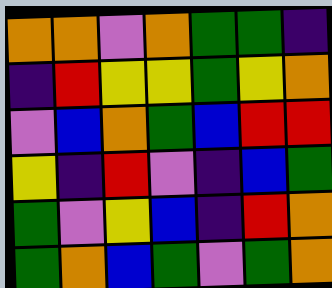[["orange", "orange", "violet", "orange", "green", "green", "indigo"], ["indigo", "red", "yellow", "yellow", "green", "yellow", "orange"], ["violet", "blue", "orange", "green", "blue", "red", "red"], ["yellow", "indigo", "red", "violet", "indigo", "blue", "green"], ["green", "violet", "yellow", "blue", "indigo", "red", "orange"], ["green", "orange", "blue", "green", "violet", "green", "orange"]]